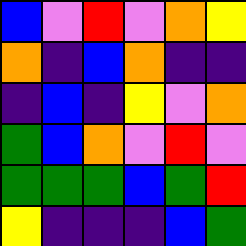[["blue", "violet", "red", "violet", "orange", "yellow"], ["orange", "indigo", "blue", "orange", "indigo", "indigo"], ["indigo", "blue", "indigo", "yellow", "violet", "orange"], ["green", "blue", "orange", "violet", "red", "violet"], ["green", "green", "green", "blue", "green", "red"], ["yellow", "indigo", "indigo", "indigo", "blue", "green"]]